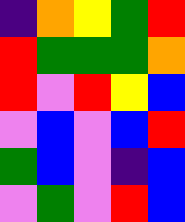[["indigo", "orange", "yellow", "green", "red"], ["red", "green", "green", "green", "orange"], ["red", "violet", "red", "yellow", "blue"], ["violet", "blue", "violet", "blue", "red"], ["green", "blue", "violet", "indigo", "blue"], ["violet", "green", "violet", "red", "blue"]]